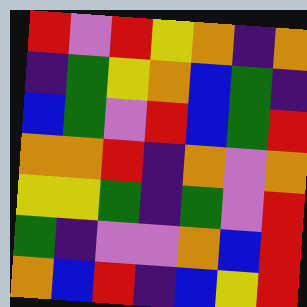[["red", "violet", "red", "yellow", "orange", "indigo", "orange"], ["indigo", "green", "yellow", "orange", "blue", "green", "indigo"], ["blue", "green", "violet", "red", "blue", "green", "red"], ["orange", "orange", "red", "indigo", "orange", "violet", "orange"], ["yellow", "yellow", "green", "indigo", "green", "violet", "red"], ["green", "indigo", "violet", "violet", "orange", "blue", "red"], ["orange", "blue", "red", "indigo", "blue", "yellow", "red"]]